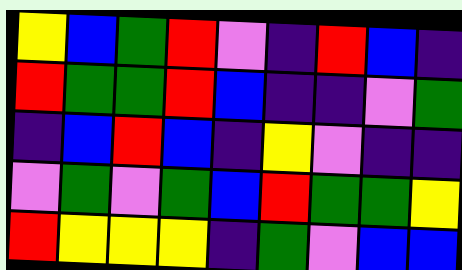[["yellow", "blue", "green", "red", "violet", "indigo", "red", "blue", "indigo"], ["red", "green", "green", "red", "blue", "indigo", "indigo", "violet", "green"], ["indigo", "blue", "red", "blue", "indigo", "yellow", "violet", "indigo", "indigo"], ["violet", "green", "violet", "green", "blue", "red", "green", "green", "yellow"], ["red", "yellow", "yellow", "yellow", "indigo", "green", "violet", "blue", "blue"]]